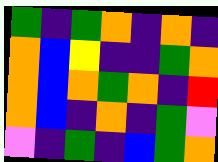[["green", "indigo", "green", "orange", "indigo", "orange", "indigo"], ["orange", "blue", "yellow", "indigo", "indigo", "green", "orange"], ["orange", "blue", "orange", "green", "orange", "indigo", "red"], ["orange", "blue", "indigo", "orange", "indigo", "green", "violet"], ["violet", "indigo", "green", "indigo", "blue", "green", "orange"]]